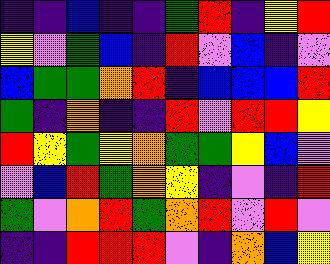[["indigo", "indigo", "blue", "indigo", "indigo", "green", "red", "indigo", "yellow", "red"], ["yellow", "violet", "green", "blue", "indigo", "red", "violet", "blue", "indigo", "violet"], ["blue", "green", "green", "orange", "red", "indigo", "blue", "blue", "blue", "red"], ["green", "indigo", "orange", "indigo", "indigo", "red", "violet", "red", "red", "yellow"], ["red", "yellow", "green", "yellow", "orange", "green", "green", "yellow", "blue", "violet"], ["violet", "blue", "red", "green", "orange", "yellow", "indigo", "violet", "indigo", "red"], ["green", "violet", "orange", "red", "green", "orange", "red", "violet", "red", "violet"], ["indigo", "indigo", "red", "red", "red", "violet", "indigo", "orange", "blue", "yellow"]]